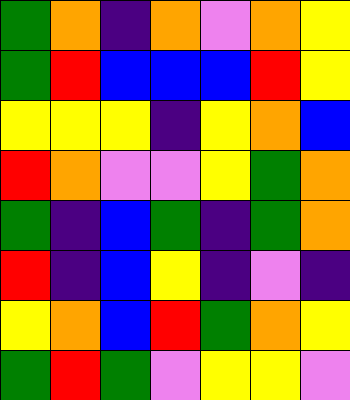[["green", "orange", "indigo", "orange", "violet", "orange", "yellow"], ["green", "red", "blue", "blue", "blue", "red", "yellow"], ["yellow", "yellow", "yellow", "indigo", "yellow", "orange", "blue"], ["red", "orange", "violet", "violet", "yellow", "green", "orange"], ["green", "indigo", "blue", "green", "indigo", "green", "orange"], ["red", "indigo", "blue", "yellow", "indigo", "violet", "indigo"], ["yellow", "orange", "blue", "red", "green", "orange", "yellow"], ["green", "red", "green", "violet", "yellow", "yellow", "violet"]]